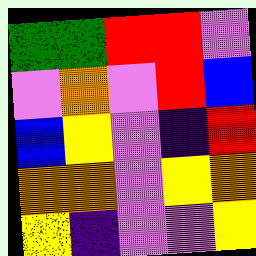[["green", "green", "red", "red", "violet"], ["violet", "orange", "violet", "red", "blue"], ["blue", "yellow", "violet", "indigo", "red"], ["orange", "orange", "violet", "yellow", "orange"], ["yellow", "indigo", "violet", "violet", "yellow"]]